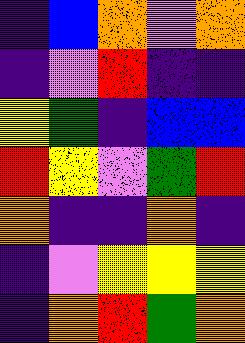[["indigo", "blue", "orange", "violet", "orange"], ["indigo", "violet", "red", "indigo", "indigo"], ["yellow", "green", "indigo", "blue", "blue"], ["red", "yellow", "violet", "green", "red"], ["orange", "indigo", "indigo", "orange", "indigo"], ["indigo", "violet", "yellow", "yellow", "yellow"], ["indigo", "orange", "red", "green", "orange"]]